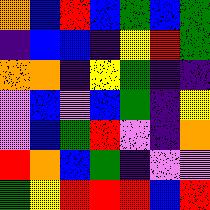[["orange", "blue", "red", "blue", "green", "blue", "green"], ["indigo", "blue", "blue", "indigo", "yellow", "red", "green"], ["orange", "orange", "indigo", "yellow", "green", "indigo", "indigo"], ["violet", "blue", "violet", "blue", "green", "indigo", "yellow"], ["violet", "blue", "green", "red", "violet", "indigo", "orange"], ["red", "orange", "blue", "green", "indigo", "violet", "violet"], ["green", "yellow", "red", "red", "red", "blue", "red"]]